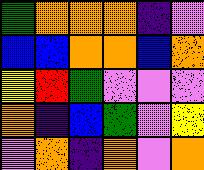[["green", "orange", "orange", "orange", "indigo", "violet"], ["blue", "blue", "orange", "orange", "blue", "orange"], ["yellow", "red", "green", "violet", "violet", "violet"], ["orange", "indigo", "blue", "green", "violet", "yellow"], ["violet", "orange", "indigo", "orange", "violet", "orange"]]